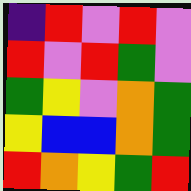[["indigo", "red", "violet", "red", "violet"], ["red", "violet", "red", "green", "violet"], ["green", "yellow", "violet", "orange", "green"], ["yellow", "blue", "blue", "orange", "green"], ["red", "orange", "yellow", "green", "red"]]